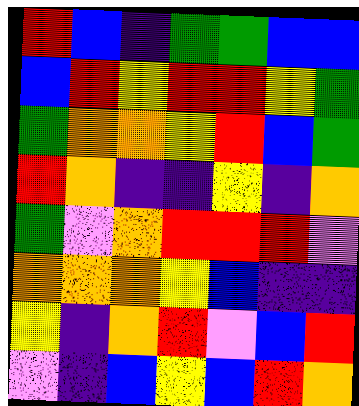[["red", "blue", "indigo", "green", "green", "blue", "blue"], ["blue", "red", "yellow", "red", "red", "yellow", "green"], ["green", "orange", "orange", "yellow", "red", "blue", "green"], ["red", "orange", "indigo", "indigo", "yellow", "indigo", "orange"], ["green", "violet", "orange", "red", "red", "red", "violet"], ["orange", "orange", "orange", "yellow", "blue", "indigo", "indigo"], ["yellow", "indigo", "orange", "red", "violet", "blue", "red"], ["violet", "indigo", "blue", "yellow", "blue", "red", "orange"]]